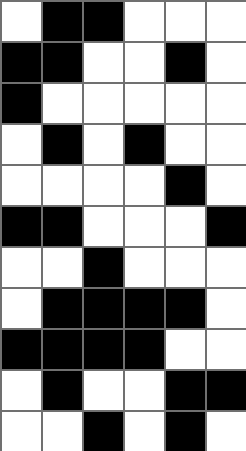[["white", "black", "black", "white", "white", "white"], ["black", "black", "white", "white", "black", "white"], ["black", "white", "white", "white", "white", "white"], ["white", "black", "white", "black", "white", "white"], ["white", "white", "white", "white", "black", "white"], ["black", "black", "white", "white", "white", "black"], ["white", "white", "black", "white", "white", "white"], ["white", "black", "black", "black", "black", "white"], ["black", "black", "black", "black", "white", "white"], ["white", "black", "white", "white", "black", "black"], ["white", "white", "black", "white", "black", "white"]]